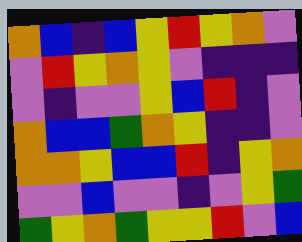[["orange", "blue", "indigo", "blue", "yellow", "red", "yellow", "orange", "violet"], ["violet", "red", "yellow", "orange", "yellow", "violet", "indigo", "indigo", "indigo"], ["violet", "indigo", "violet", "violet", "yellow", "blue", "red", "indigo", "violet"], ["orange", "blue", "blue", "green", "orange", "yellow", "indigo", "indigo", "violet"], ["orange", "orange", "yellow", "blue", "blue", "red", "indigo", "yellow", "orange"], ["violet", "violet", "blue", "violet", "violet", "indigo", "violet", "yellow", "green"], ["green", "yellow", "orange", "green", "yellow", "yellow", "red", "violet", "blue"]]